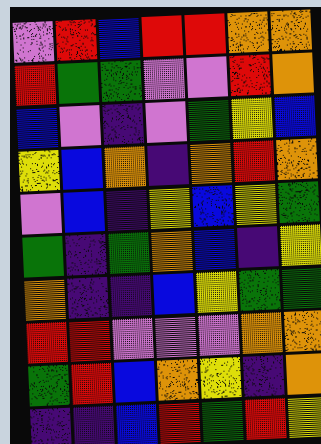[["violet", "red", "blue", "red", "red", "orange", "orange"], ["red", "green", "green", "violet", "violet", "red", "orange"], ["blue", "violet", "indigo", "violet", "green", "yellow", "blue"], ["yellow", "blue", "orange", "indigo", "orange", "red", "orange"], ["violet", "blue", "indigo", "yellow", "blue", "yellow", "green"], ["green", "indigo", "green", "orange", "blue", "indigo", "yellow"], ["orange", "indigo", "indigo", "blue", "yellow", "green", "green"], ["red", "red", "violet", "violet", "violet", "orange", "orange"], ["green", "red", "blue", "orange", "yellow", "indigo", "orange"], ["indigo", "indigo", "blue", "red", "green", "red", "yellow"]]